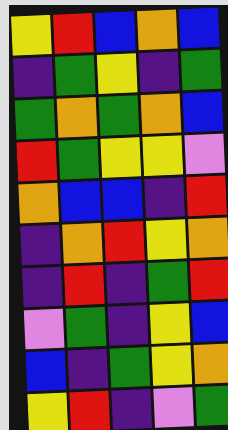[["yellow", "red", "blue", "orange", "blue"], ["indigo", "green", "yellow", "indigo", "green"], ["green", "orange", "green", "orange", "blue"], ["red", "green", "yellow", "yellow", "violet"], ["orange", "blue", "blue", "indigo", "red"], ["indigo", "orange", "red", "yellow", "orange"], ["indigo", "red", "indigo", "green", "red"], ["violet", "green", "indigo", "yellow", "blue"], ["blue", "indigo", "green", "yellow", "orange"], ["yellow", "red", "indigo", "violet", "green"]]